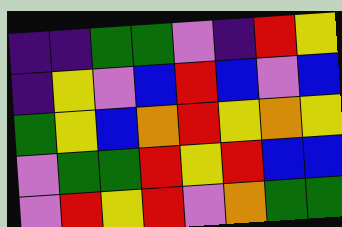[["indigo", "indigo", "green", "green", "violet", "indigo", "red", "yellow"], ["indigo", "yellow", "violet", "blue", "red", "blue", "violet", "blue"], ["green", "yellow", "blue", "orange", "red", "yellow", "orange", "yellow"], ["violet", "green", "green", "red", "yellow", "red", "blue", "blue"], ["violet", "red", "yellow", "red", "violet", "orange", "green", "green"]]